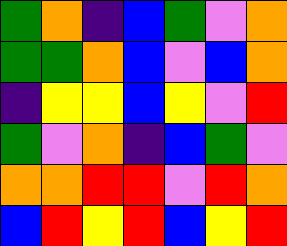[["green", "orange", "indigo", "blue", "green", "violet", "orange"], ["green", "green", "orange", "blue", "violet", "blue", "orange"], ["indigo", "yellow", "yellow", "blue", "yellow", "violet", "red"], ["green", "violet", "orange", "indigo", "blue", "green", "violet"], ["orange", "orange", "red", "red", "violet", "red", "orange"], ["blue", "red", "yellow", "red", "blue", "yellow", "red"]]